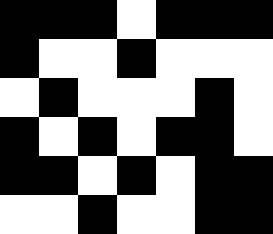[["black", "black", "black", "white", "black", "black", "black"], ["black", "white", "white", "black", "white", "white", "white"], ["white", "black", "white", "white", "white", "black", "white"], ["black", "white", "black", "white", "black", "black", "white"], ["black", "black", "white", "black", "white", "black", "black"], ["white", "white", "black", "white", "white", "black", "black"]]